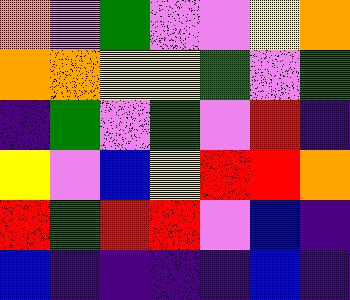[["orange", "violet", "green", "violet", "violet", "yellow", "orange"], ["orange", "orange", "yellow", "yellow", "green", "violet", "green"], ["indigo", "green", "violet", "green", "violet", "red", "indigo"], ["yellow", "violet", "blue", "yellow", "red", "red", "orange"], ["red", "green", "red", "red", "violet", "blue", "indigo"], ["blue", "indigo", "indigo", "indigo", "indigo", "blue", "indigo"]]